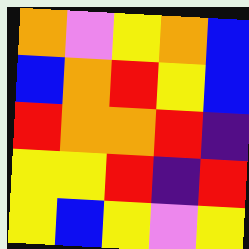[["orange", "violet", "yellow", "orange", "blue"], ["blue", "orange", "red", "yellow", "blue"], ["red", "orange", "orange", "red", "indigo"], ["yellow", "yellow", "red", "indigo", "red"], ["yellow", "blue", "yellow", "violet", "yellow"]]